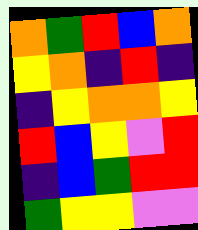[["orange", "green", "red", "blue", "orange"], ["yellow", "orange", "indigo", "red", "indigo"], ["indigo", "yellow", "orange", "orange", "yellow"], ["red", "blue", "yellow", "violet", "red"], ["indigo", "blue", "green", "red", "red"], ["green", "yellow", "yellow", "violet", "violet"]]